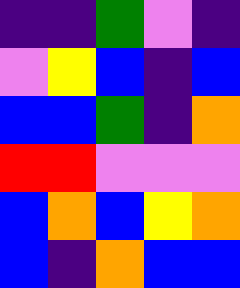[["indigo", "indigo", "green", "violet", "indigo"], ["violet", "yellow", "blue", "indigo", "blue"], ["blue", "blue", "green", "indigo", "orange"], ["red", "red", "violet", "violet", "violet"], ["blue", "orange", "blue", "yellow", "orange"], ["blue", "indigo", "orange", "blue", "blue"]]